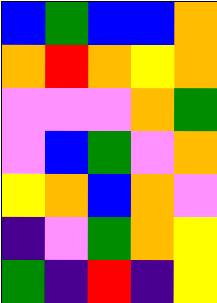[["blue", "green", "blue", "blue", "orange"], ["orange", "red", "orange", "yellow", "orange"], ["violet", "violet", "violet", "orange", "green"], ["violet", "blue", "green", "violet", "orange"], ["yellow", "orange", "blue", "orange", "violet"], ["indigo", "violet", "green", "orange", "yellow"], ["green", "indigo", "red", "indigo", "yellow"]]